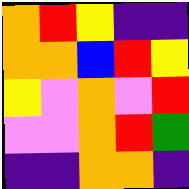[["orange", "red", "yellow", "indigo", "indigo"], ["orange", "orange", "blue", "red", "yellow"], ["yellow", "violet", "orange", "violet", "red"], ["violet", "violet", "orange", "red", "green"], ["indigo", "indigo", "orange", "orange", "indigo"]]